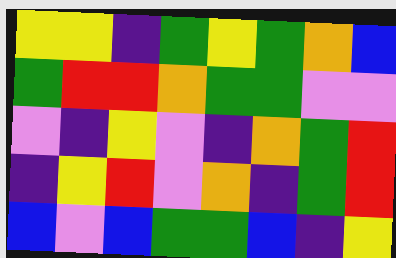[["yellow", "yellow", "indigo", "green", "yellow", "green", "orange", "blue"], ["green", "red", "red", "orange", "green", "green", "violet", "violet"], ["violet", "indigo", "yellow", "violet", "indigo", "orange", "green", "red"], ["indigo", "yellow", "red", "violet", "orange", "indigo", "green", "red"], ["blue", "violet", "blue", "green", "green", "blue", "indigo", "yellow"]]